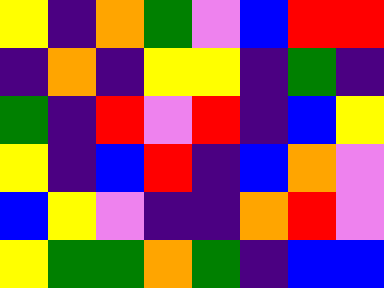[["yellow", "indigo", "orange", "green", "violet", "blue", "red", "red"], ["indigo", "orange", "indigo", "yellow", "yellow", "indigo", "green", "indigo"], ["green", "indigo", "red", "violet", "red", "indigo", "blue", "yellow"], ["yellow", "indigo", "blue", "red", "indigo", "blue", "orange", "violet"], ["blue", "yellow", "violet", "indigo", "indigo", "orange", "red", "violet"], ["yellow", "green", "green", "orange", "green", "indigo", "blue", "blue"]]